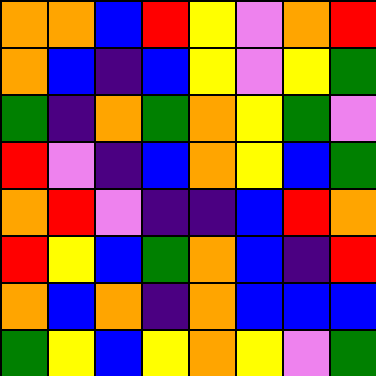[["orange", "orange", "blue", "red", "yellow", "violet", "orange", "red"], ["orange", "blue", "indigo", "blue", "yellow", "violet", "yellow", "green"], ["green", "indigo", "orange", "green", "orange", "yellow", "green", "violet"], ["red", "violet", "indigo", "blue", "orange", "yellow", "blue", "green"], ["orange", "red", "violet", "indigo", "indigo", "blue", "red", "orange"], ["red", "yellow", "blue", "green", "orange", "blue", "indigo", "red"], ["orange", "blue", "orange", "indigo", "orange", "blue", "blue", "blue"], ["green", "yellow", "blue", "yellow", "orange", "yellow", "violet", "green"]]